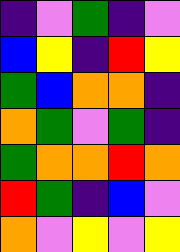[["indigo", "violet", "green", "indigo", "violet"], ["blue", "yellow", "indigo", "red", "yellow"], ["green", "blue", "orange", "orange", "indigo"], ["orange", "green", "violet", "green", "indigo"], ["green", "orange", "orange", "red", "orange"], ["red", "green", "indigo", "blue", "violet"], ["orange", "violet", "yellow", "violet", "yellow"]]